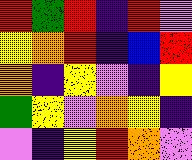[["red", "green", "red", "indigo", "red", "violet"], ["yellow", "orange", "red", "indigo", "blue", "red"], ["orange", "indigo", "yellow", "violet", "indigo", "yellow"], ["green", "yellow", "violet", "orange", "yellow", "indigo"], ["violet", "indigo", "yellow", "red", "orange", "violet"]]